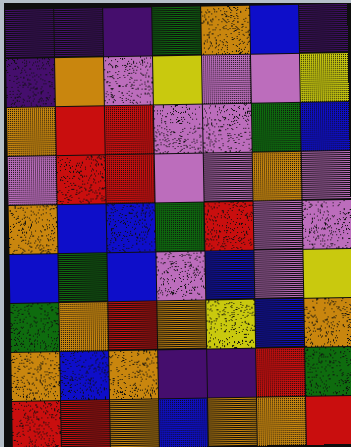[["indigo", "indigo", "indigo", "green", "orange", "blue", "indigo"], ["indigo", "orange", "violet", "yellow", "violet", "violet", "yellow"], ["orange", "red", "red", "violet", "violet", "green", "blue"], ["violet", "red", "red", "violet", "violet", "orange", "violet"], ["orange", "blue", "blue", "green", "red", "violet", "violet"], ["blue", "green", "blue", "violet", "blue", "violet", "yellow"], ["green", "orange", "red", "orange", "yellow", "blue", "orange"], ["orange", "blue", "orange", "indigo", "indigo", "red", "green"], ["red", "red", "orange", "blue", "orange", "orange", "red"]]